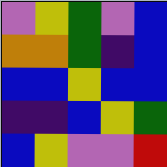[["violet", "yellow", "green", "violet", "blue"], ["orange", "orange", "green", "indigo", "blue"], ["blue", "blue", "yellow", "blue", "blue"], ["indigo", "indigo", "blue", "yellow", "green"], ["blue", "yellow", "violet", "violet", "red"]]